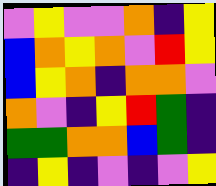[["violet", "yellow", "violet", "violet", "orange", "indigo", "yellow"], ["blue", "orange", "yellow", "orange", "violet", "red", "yellow"], ["blue", "yellow", "orange", "indigo", "orange", "orange", "violet"], ["orange", "violet", "indigo", "yellow", "red", "green", "indigo"], ["green", "green", "orange", "orange", "blue", "green", "indigo"], ["indigo", "yellow", "indigo", "violet", "indigo", "violet", "yellow"]]